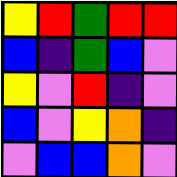[["yellow", "red", "green", "red", "red"], ["blue", "indigo", "green", "blue", "violet"], ["yellow", "violet", "red", "indigo", "violet"], ["blue", "violet", "yellow", "orange", "indigo"], ["violet", "blue", "blue", "orange", "violet"]]